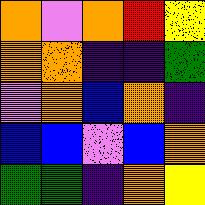[["orange", "violet", "orange", "red", "yellow"], ["orange", "orange", "indigo", "indigo", "green"], ["violet", "orange", "blue", "orange", "indigo"], ["blue", "blue", "violet", "blue", "orange"], ["green", "green", "indigo", "orange", "yellow"]]